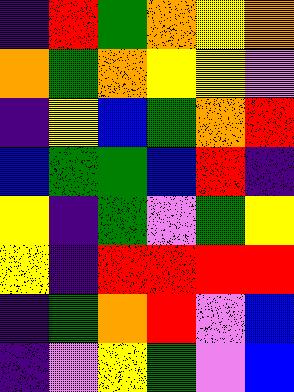[["indigo", "red", "green", "orange", "yellow", "orange"], ["orange", "green", "orange", "yellow", "yellow", "violet"], ["indigo", "yellow", "blue", "green", "orange", "red"], ["blue", "green", "green", "blue", "red", "indigo"], ["yellow", "indigo", "green", "violet", "green", "yellow"], ["yellow", "indigo", "red", "red", "red", "red"], ["indigo", "green", "orange", "red", "violet", "blue"], ["indigo", "violet", "yellow", "green", "violet", "blue"]]